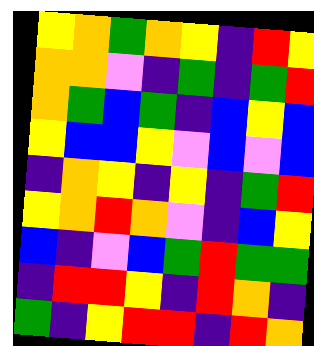[["yellow", "orange", "green", "orange", "yellow", "indigo", "red", "yellow"], ["orange", "orange", "violet", "indigo", "green", "indigo", "green", "red"], ["orange", "green", "blue", "green", "indigo", "blue", "yellow", "blue"], ["yellow", "blue", "blue", "yellow", "violet", "blue", "violet", "blue"], ["indigo", "orange", "yellow", "indigo", "yellow", "indigo", "green", "red"], ["yellow", "orange", "red", "orange", "violet", "indigo", "blue", "yellow"], ["blue", "indigo", "violet", "blue", "green", "red", "green", "green"], ["indigo", "red", "red", "yellow", "indigo", "red", "orange", "indigo"], ["green", "indigo", "yellow", "red", "red", "indigo", "red", "orange"]]